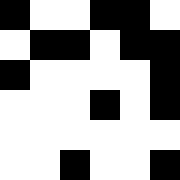[["black", "white", "white", "black", "black", "white"], ["white", "black", "black", "white", "black", "black"], ["black", "white", "white", "white", "white", "black"], ["white", "white", "white", "black", "white", "black"], ["white", "white", "white", "white", "white", "white"], ["white", "white", "black", "white", "white", "black"]]